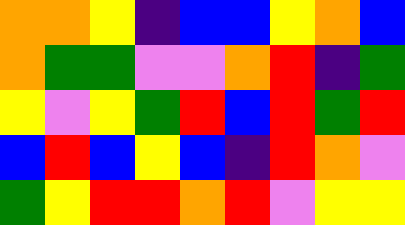[["orange", "orange", "yellow", "indigo", "blue", "blue", "yellow", "orange", "blue"], ["orange", "green", "green", "violet", "violet", "orange", "red", "indigo", "green"], ["yellow", "violet", "yellow", "green", "red", "blue", "red", "green", "red"], ["blue", "red", "blue", "yellow", "blue", "indigo", "red", "orange", "violet"], ["green", "yellow", "red", "red", "orange", "red", "violet", "yellow", "yellow"]]